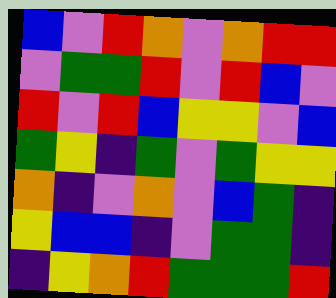[["blue", "violet", "red", "orange", "violet", "orange", "red", "red"], ["violet", "green", "green", "red", "violet", "red", "blue", "violet"], ["red", "violet", "red", "blue", "yellow", "yellow", "violet", "blue"], ["green", "yellow", "indigo", "green", "violet", "green", "yellow", "yellow"], ["orange", "indigo", "violet", "orange", "violet", "blue", "green", "indigo"], ["yellow", "blue", "blue", "indigo", "violet", "green", "green", "indigo"], ["indigo", "yellow", "orange", "red", "green", "green", "green", "red"]]